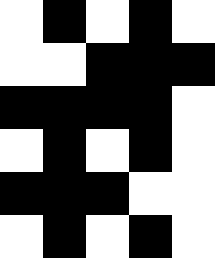[["white", "black", "white", "black", "white"], ["white", "white", "black", "black", "black"], ["black", "black", "black", "black", "white"], ["white", "black", "white", "black", "white"], ["black", "black", "black", "white", "white"], ["white", "black", "white", "black", "white"]]